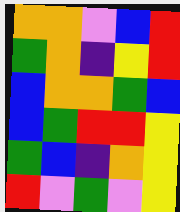[["orange", "orange", "violet", "blue", "red"], ["green", "orange", "indigo", "yellow", "red"], ["blue", "orange", "orange", "green", "blue"], ["blue", "green", "red", "red", "yellow"], ["green", "blue", "indigo", "orange", "yellow"], ["red", "violet", "green", "violet", "yellow"]]